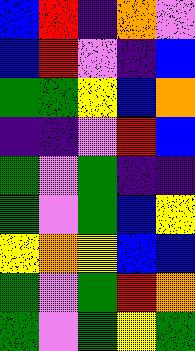[["blue", "red", "indigo", "orange", "violet"], ["blue", "red", "violet", "indigo", "blue"], ["green", "green", "yellow", "blue", "orange"], ["indigo", "indigo", "violet", "red", "blue"], ["green", "violet", "green", "indigo", "indigo"], ["green", "violet", "green", "blue", "yellow"], ["yellow", "orange", "yellow", "blue", "blue"], ["green", "violet", "green", "red", "orange"], ["green", "violet", "green", "yellow", "green"]]